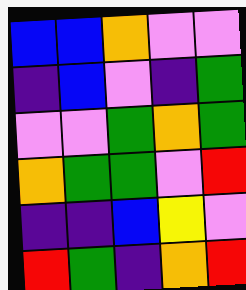[["blue", "blue", "orange", "violet", "violet"], ["indigo", "blue", "violet", "indigo", "green"], ["violet", "violet", "green", "orange", "green"], ["orange", "green", "green", "violet", "red"], ["indigo", "indigo", "blue", "yellow", "violet"], ["red", "green", "indigo", "orange", "red"]]